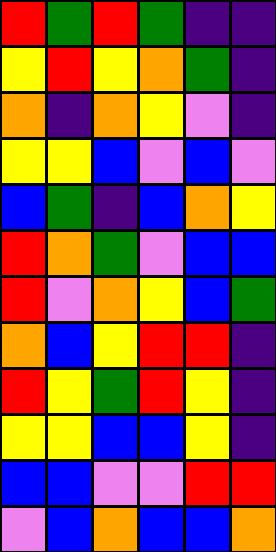[["red", "green", "red", "green", "indigo", "indigo"], ["yellow", "red", "yellow", "orange", "green", "indigo"], ["orange", "indigo", "orange", "yellow", "violet", "indigo"], ["yellow", "yellow", "blue", "violet", "blue", "violet"], ["blue", "green", "indigo", "blue", "orange", "yellow"], ["red", "orange", "green", "violet", "blue", "blue"], ["red", "violet", "orange", "yellow", "blue", "green"], ["orange", "blue", "yellow", "red", "red", "indigo"], ["red", "yellow", "green", "red", "yellow", "indigo"], ["yellow", "yellow", "blue", "blue", "yellow", "indigo"], ["blue", "blue", "violet", "violet", "red", "red"], ["violet", "blue", "orange", "blue", "blue", "orange"]]